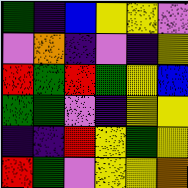[["green", "indigo", "blue", "yellow", "yellow", "violet"], ["violet", "orange", "indigo", "violet", "indigo", "yellow"], ["red", "green", "red", "green", "yellow", "blue"], ["green", "green", "violet", "indigo", "yellow", "yellow"], ["indigo", "indigo", "red", "yellow", "green", "yellow"], ["red", "green", "violet", "yellow", "yellow", "orange"]]